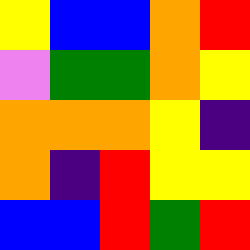[["yellow", "blue", "blue", "orange", "red"], ["violet", "green", "green", "orange", "yellow"], ["orange", "orange", "orange", "yellow", "indigo"], ["orange", "indigo", "red", "yellow", "yellow"], ["blue", "blue", "red", "green", "red"]]